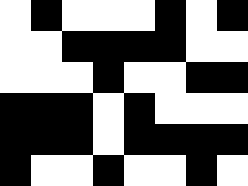[["white", "black", "white", "white", "white", "black", "white", "black"], ["white", "white", "black", "black", "black", "black", "white", "white"], ["white", "white", "white", "black", "white", "white", "black", "black"], ["black", "black", "black", "white", "black", "white", "white", "white"], ["black", "black", "black", "white", "black", "black", "black", "black"], ["black", "white", "white", "black", "white", "white", "black", "white"]]